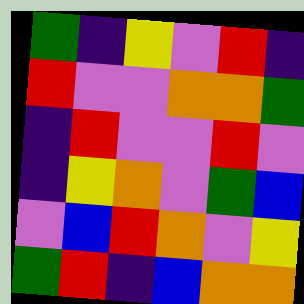[["green", "indigo", "yellow", "violet", "red", "indigo"], ["red", "violet", "violet", "orange", "orange", "green"], ["indigo", "red", "violet", "violet", "red", "violet"], ["indigo", "yellow", "orange", "violet", "green", "blue"], ["violet", "blue", "red", "orange", "violet", "yellow"], ["green", "red", "indigo", "blue", "orange", "orange"]]